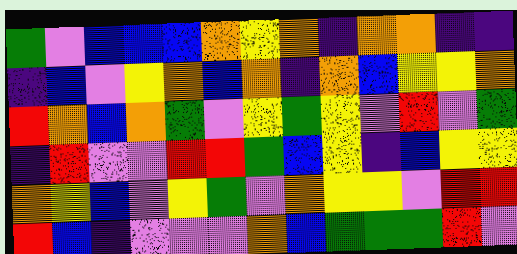[["green", "violet", "blue", "blue", "blue", "orange", "yellow", "orange", "indigo", "orange", "orange", "indigo", "indigo"], ["indigo", "blue", "violet", "yellow", "orange", "blue", "orange", "indigo", "orange", "blue", "yellow", "yellow", "orange"], ["red", "orange", "blue", "orange", "green", "violet", "yellow", "green", "yellow", "violet", "red", "violet", "green"], ["indigo", "red", "violet", "violet", "red", "red", "green", "blue", "yellow", "indigo", "blue", "yellow", "yellow"], ["orange", "yellow", "blue", "violet", "yellow", "green", "violet", "orange", "yellow", "yellow", "violet", "red", "red"], ["red", "blue", "indigo", "violet", "violet", "violet", "orange", "blue", "green", "green", "green", "red", "violet"]]